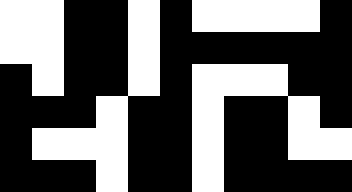[["white", "white", "black", "black", "white", "black", "white", "white", "white", "white", "black"], ["white", "white", "black", "black", "white", "black", "black", "black", "black", "black", "black"], ["black", "white", "black", "black", "white", "black", "white", "white", "white", "black", "black"], ["black", "black", "black", "white", "black", "black", "white", "black", "black", "white", "black"], ["black", "white", "white", "white", "black", "black", "white", "black", "black", "white", "white"], ["black", "black", "black", "white", "black", "black", "white", "black", "black", "black", "black"]]